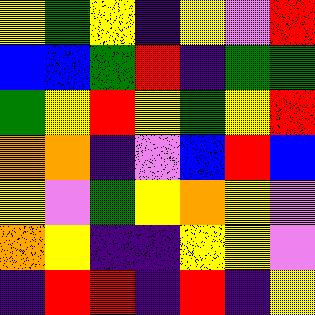[["yellow", "green", "yellow", "indigo", "yellow", "violet", "red"], ["blue", "blue", "green", "red", "indigo", "green", "green"], ["green", "yellow", "red", "yellow", "green", "yellow", "red"], ["orange", "orange", "indigo", "violet", "blue", "red", "blue"], ["yellow", "violet", "green", "yellow", "orange", "yellow", "violet"], ["orange", "yellow", "indigo", "indigo", "yellow", "yellow", "violet"], ["indigo", "red", "red", "indigo", "red", "indigo", "yellow"]]